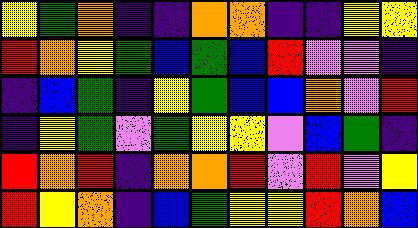[["yellow", "green", "orange", "indigo", "indigo", "orange", "orange", "indigo", "indigo", "yellow", "yellow"], ["red", "orange", "yellow", "green", "blue", "green", "blue", "red", "violet", "violet", "indigo"], ["indigo", "blue", "green", "indigo", "yellow", "green", "blue", "blue", "orange", "violet", "red"], ["indigo", "yellow", "green", "violet", "green", "yellow", "yellow", "violet", "blue", "green", "indigo"], ["red", "orange", "red", "indigo", "orange", "orange", "red", "violet", "red", "violet", "yellow"], ["red", "yellow", "orange", "indigo", "blue", "green", "yellow", "yellow", "red", "orange", "blue"]]